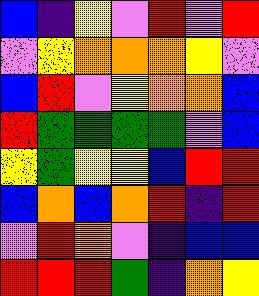[["blue", "indigo", "yellow", "violet", "red", "violet", "red"], ["violet", "yellow", "orange", "orange", "orange", "yellow", "violet"], ["blue", "red", "violet", "yellow", "orange", "orange", "blue"], ["red", "green", "green", "green", "green", "violet", "blue"], ["yellow", "green", "yellow", "yellow", "blue", "red", "red"], ["blue", "orange", "blue", "orange", "red", "indigo", "red"], ["violet", "red", "orange", "violet", "indigo", "blue", "blue"], ["red", "red", "red", "green", "indigo", "orange", "yellow"]]